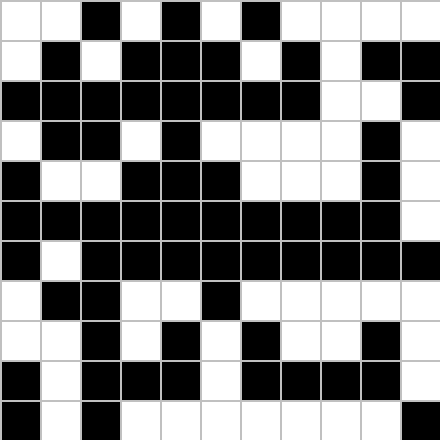[["white", "white", "black", "white", "black", "white", "black", "white", "white", "white", "white"], ["white", "black", "white", "black", "black", "black", "white", "black", "white", "black", "black"], ["black", "black", "black", "black", "black", "black", "black", "black", "white", "white", "black"], ["white", "black", "black", "white", "black", "white", "white", "white", "white", "black", "white"], ["black", "white", "white", "black", "black", "black", "white", "white", "white", "black", "white"], ["black", "black", "black", "black", "black", "black", "black", "black", "black", "black", "white"], ["black", "white", "black", "black", "black", "black", "black", "black", "black", "black", "black"], ["white", "black", "black", "white", "white", "black", "white", "white", "white", "white", "white"], ["white", "white", "black", "white", "black", "white", "black", "white", "white", "black", "white"], ["black", "white", "black", "black", "black", "white", "black", "black", "black", "black", "white"], ["black", "white", "black", "white", "white", "white", "white", "white", "white", "white", "black"]]